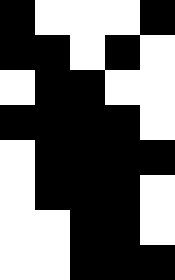[["black", "white", "white", "white", "black"], ["black", "black", "white", "black", "white"], ["white", "black", "black", "white", "white"], ["black", "black", "black", "black", "white"], ["white", "black", "black", "black", "black"], ["white", "black", "black", "black", "white"], ["white", "white", "black", "black", "white"], ["white", "white", "black", "black", "black"]]